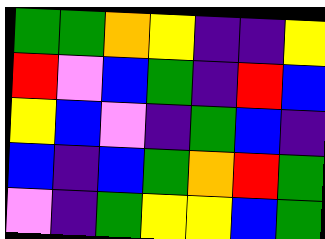[["green", "green", "orange", "yellow", "indigo", "indigo", "yellow"], ["red", "violet", "blue", "green", "indigo", "red", "blue"], ["yellow", "blue", "violet", "indigo", "green", "blue", "indigo"], ["blue", "indigo", "blue", "green", "orange", "red", "green"], ["violet", "indigo", "green", "yellow", "yellow", "blue", "green"]]